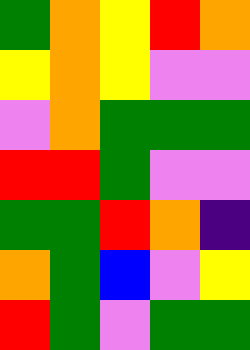[["green", "orange", "yellow", "red", "orange"], ["yellow", "orange", "yellow", "violet", "violet"], ["violet", "orange", "green", "green", "green"], ["red", "red", "green", "violet", "violet"], ["green", "green", "red", "orange", "indigo"], ["orange", "green", "blue", "violet", "yellow"], ["red", "green", "violet", "green", "green"]]